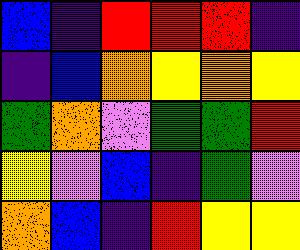[["blue", "indigo", "red", "red", "red", "indigo"], ["indigo", "blue", "orange", "yellow", "orange", "yellow"], ["green", "orange", "violet", "green", "green", "red"], ["yellow", "violet", "blue", "indigo", "green", "violet"], ["orange", "blue", "indigo", "red", "yellow", "yellow"]]